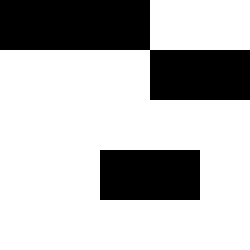[["black", "black", "black", "white", "white"], ["white", "white", "white", "black", "black"], ["white", "white", "white", "white", "white"], ["white", "white", "black", "black", "white"], ["white", "white", "white", "white", "white"]]